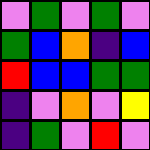[["violet", "green", "violet", "green", "violet"], ["green", "blue", "orange", "indigo", "blue"], ["red", "blue", "blue", "green", "green"], ["indigo", "violet", "orange", "violet", "yellow"], ["indigo", "green", "violet", "red", "violet"]]